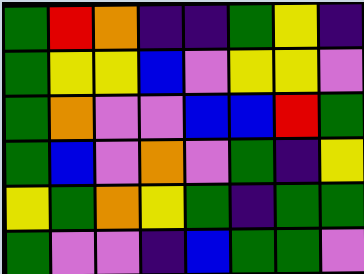[["green", "red", "orange", "indigo", "indigo", "green", "yellow", "indigo"], ["green", "yellow", "yellow", "blue", "violet", "yellow", "yellow", "violet"], ["green", "orange", "violet", "violet", "blue", "blue", "red", "green"], ["green", "blue", "violet", "orange", "violet", "green", "indigo", "yellow"], ["yellow", "green", "orange", "yellow", "green", "indigo", "green", "green"], ["green", "violet", "violet", "indigo", "blue", "green", "green", "violet"]]